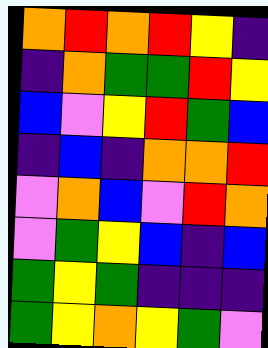[["orange", "red", "orange", "red", "yellow", "indigo"], ["indigo", "orange", "green", "green", "red", "yellow"], ["blue", "violet", "yellow", "red", "green", "blue"], ["indigo", "blue", "indigo", "orange", "orange", "red"], ["violet", "orange", "blue", "violet", "red", "orange"], ["violet", "green", "yellow", "blue", "indigo", "blue"], ["green", "yellow", "green", "indigo", "indigo", "indigo"], ["green", "yellow", "orange", "yellow", "green", "violet"]]